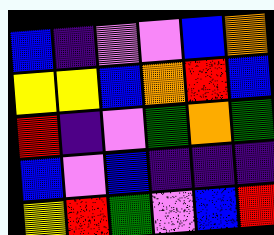[["blue", "indigo", "violet", "violet", "blue", "orange"], ["yellow", "yellow", "blue", "orange", "red", "blue"], ["red", "indigo", "violet", "green", "orange", "green"], ["blue", "violet", "blue", "indigo", "indigo", "indigo"], ["yellow", "red", "green", "violet", "blue", "red"]]